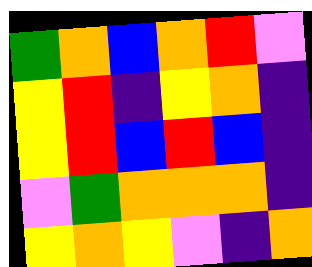[["green", "orange", "blue", "orange", "red", "violet"], ["yellow", "red", "indigo", "yellow", "orange", "indigo"], ["yellow", "red", "blue", "red", "blue", "indigo"], ["violet", "green", "orange", "orange", "orange", "indigo"], ["yellow", "orange", "yellow", "violet", "indigo", "orange"]]